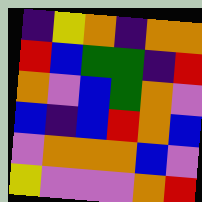[["indigo", "yellow", "orange", "indigo", "orange", "orange"], ["red", "blue", "green", "green", "indigo", "red"], ["orange", "violet", "blue", "green", "orange", "violet"], ["blue", "indigo", "blue", "red", "orange", "blue"], ["violet", "orange", "orange", "orange", "blue", "violet"], ["yellow", "violet", "violet", "violet", "orange", "red"]]